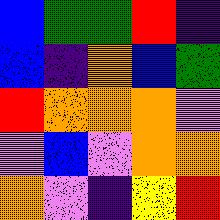[["blue", "green", "green", "red", "indigo"], ["blue", "indigo", "orange", "blue", "green"], ["red", "orange", "orange", "orange", "violet"], ["violet", "blue", "violet", "orange", "orange"], ["orange", "violet", "indigo", "yellow", "red"]]